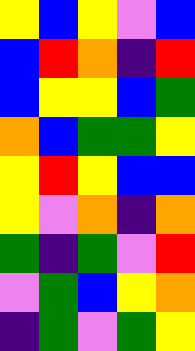[["yellow", "blue", "yellow", "violet", "blue"], ["blue", "red", "orange", "indigo", "red"], ["blue", "yellow", "yellow", "blue", "green"], ["orange", "blue", "green", "green", "yellow"], ["yellow", "red", "yellow", "blue", "blue"], ["yellow", "violet", "orange", "indigo", "orange"], ["green", "indigo", "green", "violet", "red"], ["violet", "green", "blue", "yellow", "orange"], ["indigo", "green", "violet", "green", "yellow"]]